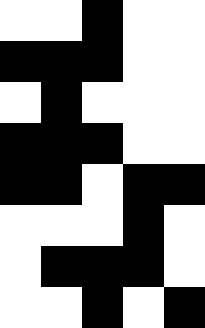[["white", "white", "black", "white", "white"], ["black", "black", "black", "white", "white"], ["white", "black", "white", "white", "white"], ["black", "black", "black", "white", "white"], ["black", "black", "white", "black", "black"], ["white", "white", "white", "black", "white"], ["white", "black", "black", "black", "white"], ["white", "white", "black", "white", "black"]]